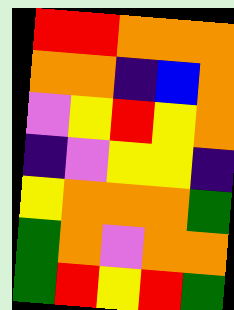[["red", "red", "orange", "orange", "orange"], ["orange", "orange", "indigo", "blue", "orange"], ["violet", "yellow", "red", "yellow", "orange"], ["indigo", "violet", "yellow", "yellow", "indigo"], ["yellow", "orange", "orange", "orange", "green"], ["green", "orange", "violet", "orange", "orange"], ["green", "red", "yellow", "red", "green"]]